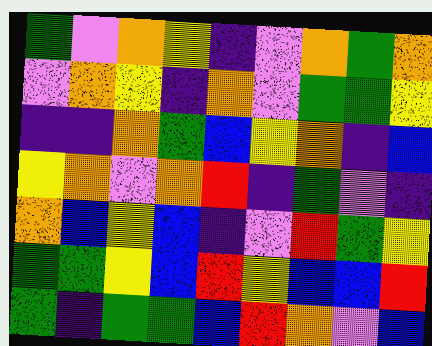[["green", "violet", "orange", "yellow", "indigo", "violet", "orange", "green", "orange"], ["violet", "orange", "yellow", "indigo", "orange", "violet", "green", "green", "yellow"], ["indigo", "indigo", "orange", "green", "blue", "yellow", "orange", "indigo", "blue"], ["yellow", "orange", "violet", "orange", "red", "indigo", "green", "violet", "indigo"], ["orange", "blue", "yellow", "blue", "indigo", "violet", "red", "green", "yellow"], ["green", "green", "yellow", "blue", "red", "yellow", "blue", "blue", "red"], ["green", "indigo", "green", "green", "blue", "red", "orange", "violet", "blue"]]